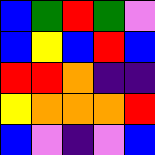[["blue", "green", "red", "green", "violet"], ["blue", "yellow", "blue", "red", "blue"], ["red", "red", "orange", "indigo", "indigo"], ["yellow", "orange", "orange", "orange", "red"], ["blue", "violet", "indigo", "violet", "blue"]]